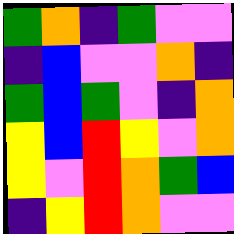[["green", "orange", "indigo", "green", "violet", "violet"], ["indigo", "blue", "violet", "violet", "orange", "indigo"], ["green", "blue", "green", "violet", "indigo", "orange"], ["yellow", "blue", "red", "yellow", "violet", "orange"], ["yellow", "violet", "red", "orange", "green", "blue"], ["indigo", "yellow", "red", "orange", "violet", "violet"]]